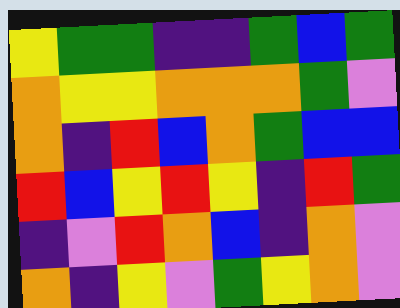[["yellow", "green", "green", "indigo", "indigo", "green", "blue", "green"], ["orange", "yellow", "yellow", "orange", "orange", "orange", "green", "violet"], ["orange", "indigo", "red", "blue", "orange", "green", "blue", "blue"], ["red", "blue", "yellow", "red", "yellow", "indigo", "red", "green"], ["indigo", "violet", "red", "orange", "blue", "indigo", "orange", "violet"], ["orange", "indigo", "yellow", "violet", "green", "yellow", "orange", "violet"]]